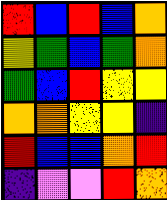[["red", "blue", "red", "blue", "orange"], ["yellow", "green", "blue", "green", "orange"], ["green", "blue", "red", "yellow", "yellow"], ["orange", "orange", "yellow", "yellow", "indigo"], ["red", "blue", "blue", "orange", "red"], ["indigo", "violet", "violet", "red", "orange"]]